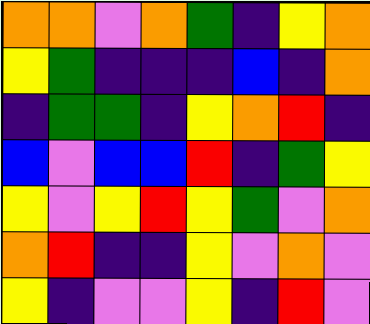[["orange", "orange", "violet", "orange", "green", "indigo", "yellow", "orange"], ["yellow", "green", "indigo", "indigo", "indigo", "blue", "indigo", "orange"], ["indigo", "green", "green", "indigo", "yellow", "orange", "red", "indigo"], ["blue", "violet", "blue", "blue", "red", "indigo", "green", "yellow"], ["yellow", "violet", "yellow", "red", "yellow", "green", "violet", "orange"], ["orange", "red", "indigo", "indigo", "yellow", "violet", "orange", "violet"], ["yellow", "indigo", "violet", "violet", "yellow", "indigo", "red", "violet"]]